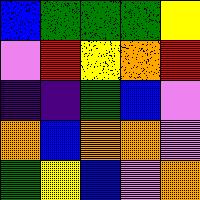[["blue", "green", "green", "green", "yellow"], ["violet", "red", "yellow", "orange", "red"], ["indigo", "indigo", "green", "blue", "violet"], ["orange", "blue", "orange", "orange", "violet"], ["green", "yellow", "blue", "violet", "orange"]]